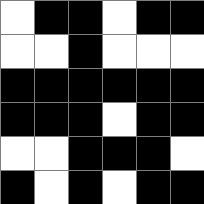[["white", "black", "black", "white", "black", "black"], ["white", "white", "black", "white", "white", "white"], ["black", "black", "black", "black", "black", "black"], ["black", "black", "black", "white", "black", "black"], ["white", "white", "black", "black", "black", "white"], ["black", "white", "black", "white", "black", "black"]]